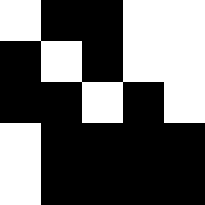[["white", "black", "black", "white", "white"], ["black", "white", "black", "white", "white"], ["black", "black", "white", "black", "white"], ["white", "black", "black", "black", "black"], ["white", "black", "black", "black", "black"]]